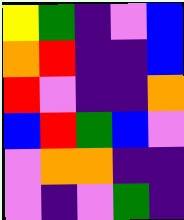[["yellow", "green", "indigo", "violet", "blue"], ["orange", "red", "indigo", "indigo", "blue"], ["red", "violet", "indigo", "indigo", "orange"], ["blue", "red", "green", "blue", "violet"], ["violet", "orange", "orange", "indigo", "indigo"], ["violet", "indigo", "violet", "green", "indigo"]]